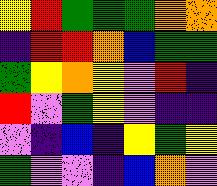[["yellow", "red", "green", "green", "green", "orange", "orange"], ["indigo", "red", "red", "orange", "blue", "green", "green"], ["green", "yellow", "orange", "yellow", "violet", "red", "indigo"], ["red", "violet", "green", "yellow", "violet", "indigo", "indigo"], ["violet", "indigo", "blue", "indigo", "yellow", "green", "yellow"], ["green", "violet", "violet", "indigo", "blue", "orange", "violet"]]